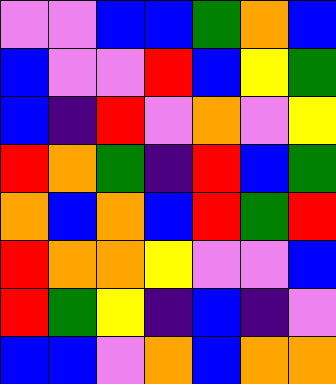[["violet", "violet", "blue", "blue", "green", "orange", "blue"], ["blue", "violet", "violet", "red", "blue", "yellow", "green"], ["blue", "indigo", "red", "violet", "orange", "violet", "yellow"], ["red", "orange", "green", "indigo", "red", "blue", "green"], ["orange", "blue", "orange", "blue", "red", "green", "red"], ["red", "orange", "orange", "yellow", "violet", "violet", "blue"], ["red", "green", "yellow", "indigo", "blue", "indigo", "violet"], ["blue", "blue", "violet", "orange", "blue", "orange", "orange"]]